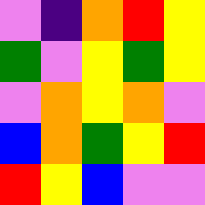[["violet", "indigo", "orange", "red", "yellow"], ["green", "violet", "yellow", "green", "yellow"], ["violet", "orange", "yellow", "orange", "violet"], ["blue", "orange", "green", "yellow", "red"], ["red", "yellow", "blue", "violet", "violet"]]